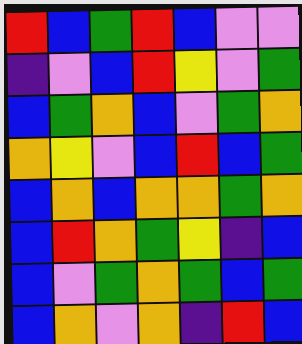[["red", "blue", "green", "red", "blue", "violet", "violet"], ["indigo", "violet", "blue", "red", "yellow", "violet", "green"], ["blue", "green", "orange", "blue", "violet", "green", "orange"], ["orange", "yellow", "violet", "blue", "red", "blue", "green"], ["blue", "orange", "blue", "orange", "orange", "green", "orange"], ["blue", "red", "orange", "green", "yellow", "indigo", "blue"], ["blue", "violet", "green", "orange", "green", "blue", "green"], ["blue", "orange", "violet", "orange", "indigo", "red", "blue"]]